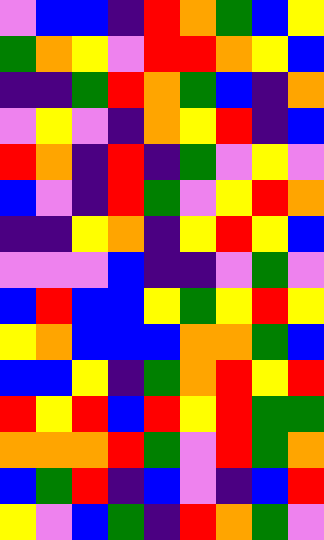[["violet", "blue", "blue", "indigo", "red", "orange", "green", "blue", "yellow"], ["green", "orange", "yellow", "violet", "red", "red", "orange", "yellow", "blue"], ["indigo", "indigo", "green", "red", "orange", "green", "blue", "indigo", "orange"], ["violet", "yellow", "violet", "indigo", "orange", "yellow", "red", "indigo", "blue"], ["red", "orange", "indigo", "red", "indigo", "green", "violet", "yellow", "violet"], ["blue", "violet", "indigo", "red", "green", "violet", "yellow", "red", "orange"], ["indigo", "indigo", "yellow", "orange", "indigo", "yellow", "red", "yellow", "blue"], ["violet", "violet", "violet", "blue", "indigo", "indigo", "violet", "green", "violet"], ["blue", "red", "blue", "blue", "yellow", "green", "yellow", "red", "yellow"], ["yellow", "orange", "blue", "blue", "blue", "orange", "orange", "green", "blue"], ["blue", "blue", "yellow", "indigo", "green", "orange", "red", "yellow", "red"], ["red", "yellow", "red", "blue", "red", "yellow", "red", "green", "green"], ["orange", "orange", "orange", "red", "green", "violet", "red", "green", "orange"], ["blue", "green", "red", "indigo", "blue", "violet", "indigo", "blue", "red"], ["yellow", "violet", "blue", "green", "indigo", "red", "orange", "green", "violet"]]